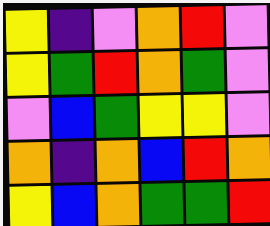[["yellow", "indigo", "violet", "orange", "red", "violet"], ["yellow", "green", "red", "orange", "green", "violet"], ["violet", "blue", "green", "yellow", "yellow", "violet"], ["orange", "indigo", "orange", "blue", "red", "orange"], ["yellow", "blue", "orange", "green", "green", "red"]]